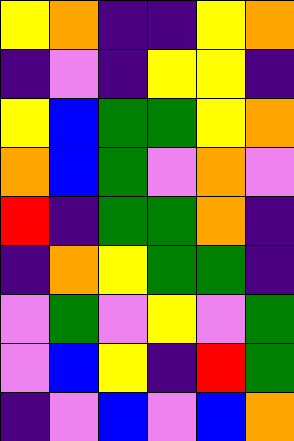[["yellow", "orange", "indigo", "indigo", "yellow", "orange"], ["indigo", "violet", "indigo", "yellow", "yellow", "indigo"], ["yellow", "blue", "green", "green", "yellow", "orange"], ["orange", "blue", "green", "violet", "orange", "violet"], ["red", "indigo", "green", "green", "orange", "indigo"], ["indigo", "orange", "yellow", "green", "green", "indigo"], ["violet", "green", "violet", "yellow", "violet", "green"], ["violet", "blue", "yellow", "indigo", "red", "green"], ["indigo", "violet", "blue", "violet", "blue", "orange"]]